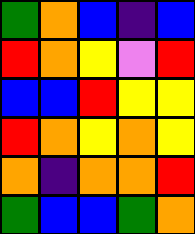[["green", "orange", "blue", "indigo", "blue"], ["red", "orange", "yellow", "violet", "red"], ["blue", "blue", "red", "yellow", "yellow"], ["red", "orange", "yellow", "orange", "yellow"], ["orange", "indigo", "orange", "orange", "red"], ["green", "blue", "blue", "green", "orange"]]